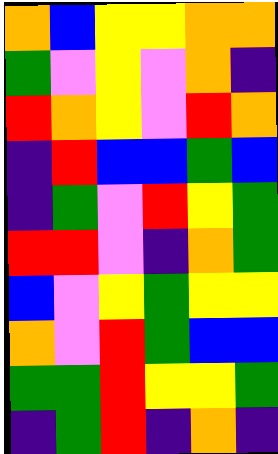[["orange", "blue", "yellow", "yellow", "orange", "orange"], ["green", "violet", "yellow", "violet", "orange", "indigo"], ["red", "orange", "yellow", "violet", "red", "orange"], ["indigo", "red", "blue", "blue", "green", "blue"], ["indigo", "green", "violet", "red", "yellow", "green"], ["red", "red", "violet", "indigo", "orange", "green"], ["blue", "violet", "yellow", "green", "yellow", "yellow"], ["orange", "violet", "red", "green", "blue", "blue"], ["green", "green", "red", "yellow", "yellow", "green"], ["indigo", "green", "red", "indigo", "orange", "indigo"]]